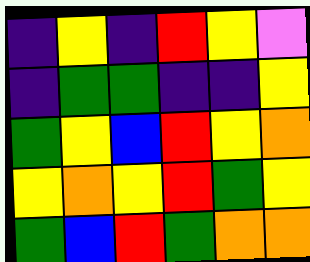[["indigo", "yellow", "indigo", "red", "yellow", "violet"], ["indigo", "green", "green", "indigo", "indigo", "yellow"], ["green", "yellow", "blue", "red", "yellow", "orange"], ["yellow", "orange", "yellow", "red", "green", "yellow"], ["green", "blue", "red", "green", "orange", "orange"]]